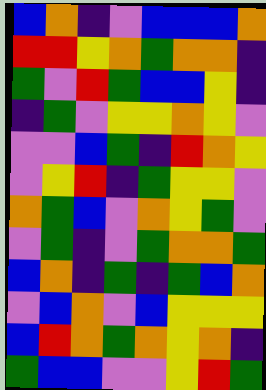[["blue", "orange", "indigo", "violet", "blue", "blue", "blue", "orange"], ["red", "red", "yellow", "orange", "green", "orange", "orange", "indigo"], ["green", "violet", "red", "green", "blue", "blue", "yellow", "indigo"], ["indigo", "green", "violet", "yellow", "yellow", "orange", "yellow", "violet"], ["violet", "violet", "blue", "green", "indigo", "red", "orange", "yellow"], ["violet", "yellow", "red", "indigo", "green", "yellow", "yellow", "violet"], ["orange", "green", "blue", "violet", "orange", "yellow", "green", "violet"], ["violet", "green", "indigo", "violet", "green", "orange", "orange", "green"], ["blue", "orange", "indigo", "green", "indigo", "green", "blue", "orange"], ["violet", "blue", "orange", "violet", "blue", "yellow", "yellow", "yellow"], ["blue", "red", "orange", "green", "orange", "yellow", "orange", "indigo"], ["green", "blue", "blue", "violet", "violet", "yellow", "red", "green"]]